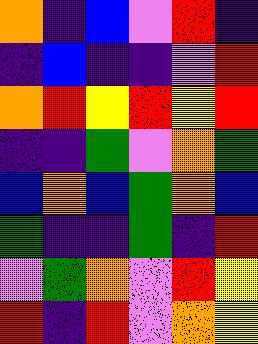[["orange", "indigo", "blue", "violet", "red", "indigo"], ["indigo", "blue", "indigo", "indigo", "violet", "red"], ["orange", "red", "yellow", "red", "yellow", "red"], ["indigo", "indigo", "green", "violet", "orange", "green"], ["blue", "orange", "blue", "green", "orange", "blue"], ["green", "indigo", "indigo", "green", "indigo", "red"], ["violet", "green", "orange", "violet", "red", "yellow"], ["red", "indigo", "red", "violet", "orange", "yellow"]]